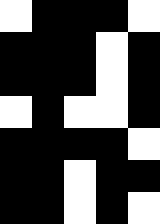[["white", "black", "black", "black", "white"], ["black", "black", "black", "white", "black"], ["black", "black", "black", "white", "black"], ["white", "black", "white", "white", "black"], ["black", "black", "black", "black", "white"], ["black", "black", "white", "black", "black"], ["black", "black", "white", "black", "white"]]